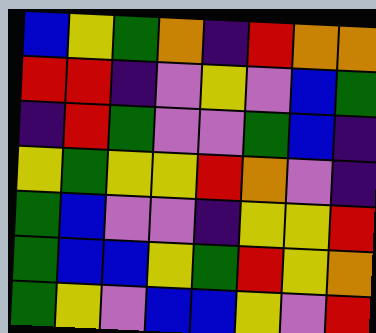[["blue", "yellow", "green", "orange", "indigo", "red", "orange", "orange"], ["red", "red", "indigo", "violet", "yellow", "violet", "blue", "green"], ["indigo", "red", "green", "violet", "violet", "green", "blue", "indigo"], ["yellow", "green", "yellow", "yellow", "red", "orange", "violet", "indigo"], ["green", "blue", "violet", "violet", "indigo", "yellow", "yellow", "red"], ["green", "blue", "blue", "yellow", "green", "red", "yellow", "orange"], ["green", "yellow", "violet", "blue", "blue", "yellow", "violet", "red"]]